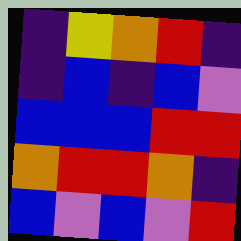[["indigo", "yellow", "orange", "red", "indigo"], ["indigo", "blue", "indigo", "blue", "violet"], ["blue", "blue", "blue", "red", "red"], ["orange", "red", "red", "orange", "indigo"], ["blue", "violet", "blue", "violet", "red"]]